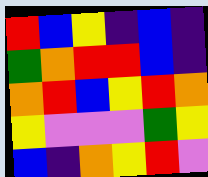[["red", "blue", "yellow", "indigo", "blue", "indigo"], ["green", "orange", "red", "red", "blue", "indigo"], ["orange", "red", "blue", "yellow", "red", "orange"], ["yellow", "violet", "violet", "violet", "green", "yellow"], ["blue", "indigo", "orange", "yellow", "red", "violet"]]